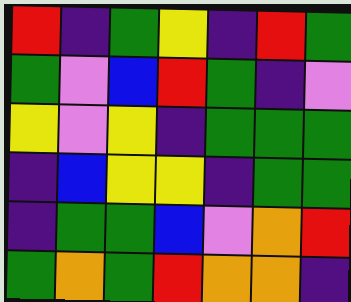[["red", "indigo", "green", "yellow", "indigo", "red", "green"], ["green", "violet", "blue", "red", "green", "indigo", "violet"], ["yellow", "violet", "yellow", "indigo", "green", "green", "green"], ["indigo", "blue", "yellow", "yellow", "indigo", "green", "green"], ["indigo", "green", "green", "blue", "violet", "orange", "red"], ["green", "orange", "green", "red", "orange", "orange", "indigo"]]